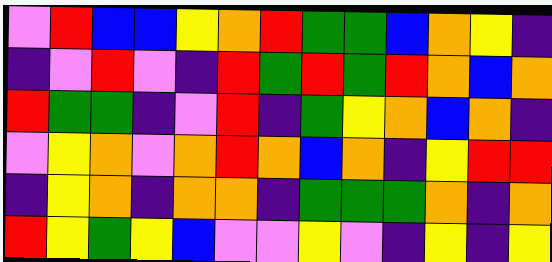[["violet", "red", "blue", "blue", "yellow", "orange", "red", "green", "green", "blue", "orange", "yellow", "indigo"], ["indigo", "violet", "red", "violet", "indigo", "red", "green", "red", "green", "red", "orange", "blue", "orange"], ["red", "green", "green", "indigo", "violet", "red", "indigo", "green", "yellow", "orange", "blue", "orange", "indigo"], ["violet", "yellow", "orange", "violet", "orange", "red", "orange", "blue", "orange", "indigo", "yellow", "red", "red"], ["indigo", "yellow", "orange", "indigo", "orange", "orange", "indigo", "green", "green", "green", "orange", "indigo", "orange"], ["red", "yellow", "green", "yellow", "blue", "violet", "violet", "yellow", "violet", "indigo", "yellow", "indigo", "yellow"]]